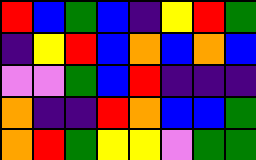[["red", "blue", "green", "blue", "indigo", "yellow", "red", "green"], ["indigo", "yellow", "red", "blue", "orange", "blue", "orange", "blue"], ["violet", "violet", "green", "blue", "red", "indigo", "indigo", "indigo"], ["orange", "indigo", "indigo", "red", "orange", "blue", "blue", "green"], ["orange", "red", "green", "yellow", "yellow", "violet", "green", "green"]]